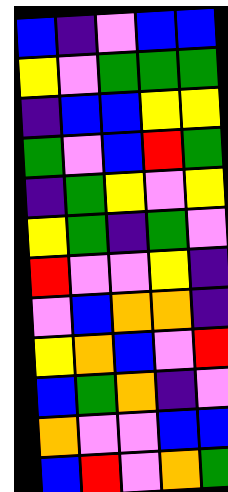[["blue", "indigo", "violet", "blue", "blue"], ["yellow", "violet", "green", "green", "green"], ["indigo", "blue", "blue", "yellow", "yellow"], ["green", "violet", "blue", "red", "green"], ["indigo", "green", "yellow", "violet", "yellow"], ["yellow", "green", "indigo", "green", "violet"], ["red", "violet", "violet", "yellow", "indigo"], ["violet", "blue", "orange", "orange", "indigo"], ["yellow", "orange", "blue", "violet", "red"], ["blue", "green", "orange", "indigo", "violet"], ["orange", "violet", "violet", "blue", "blue"], ["blue", "red", "violet", "orange", "green"]]